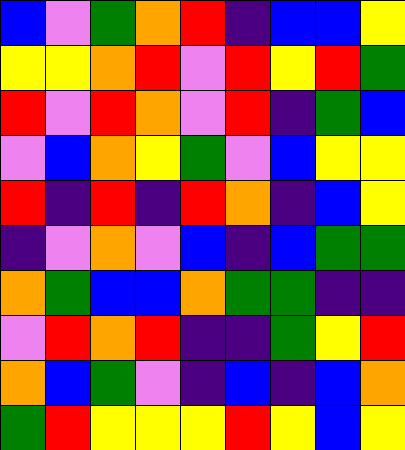[["blue", "violet", "green", "orange", "red", "indigo", "blue", "blue", "yellow"], ["yellow", "yellow", "orange", "red", "violet", "red", "yellow", "red", "green"], ["red", "violet", "red", "orange", "violet", "red", "indigo", "green", "blue"], ["violet", "blue", "orange", "yellow", "green", "violet", "blue", "yellow", "yellow"], ["red", "indigo", "red", "indigo", "red", "orange", "indigo", "blue", "yellow"], ["indigo", "violet", "orange", "violet", "blue", "indigo", "blue", "green", "green"], ["orange", "green", "blue", "blue", "orange", "green", "green", "indigo", "indigo"], ["violet", "red", "orange", "red", "indigo", "indigo", "green", "yellow", "red"], ["orange", "blue", "green", "violet", "indigo", "blue", "indigo", "blue", "orange"], ["green", "red", "yellow", "yellow", "yellow", "red", "yellow", "blue", "yellow"]]